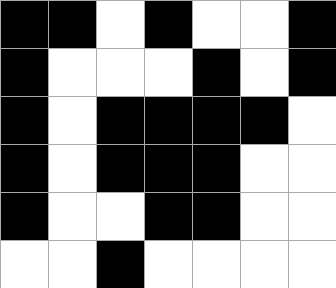[["black", "black", "white", "black", "white", "white", "black"], ["black", "white", "white", "white", "black", "white", "black"], ["black", "white", "black", "black", "black", "black", "white"], ["black", "white", "black", "black", "black", "white", "white"], ["black", "white", "white", "black", "black", "white", "white"], ["white", "white", "black", "white", "white", "white", "white"]]